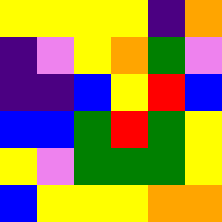[["yellow", "yellow", "yellow", "yellow", "indigo", "orange"], ["indigo", "violet", "yellow", "orange", "green", "violet"], ["indigo", "indigo", "blue", "yellow", "red", "blue"], ["blue", "blue", "green", "red", "green", "yellow"], ["yellow", "violet", "green", "green", "green", "yellow"], ["blue", "yellow", "yellow", "yellow", "orange", "orange"]]